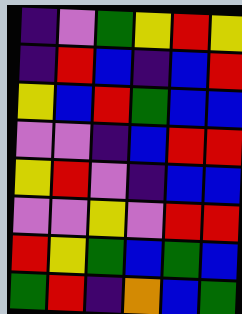[["indigo", "violet", "green", "yellow", "red", "yellow"], ["indigo", "red", "blue", "indigo", "blue", "red"], ["yellow", "blue", "red", "green", "blue", "blue"], ["violet", "violet", "indigo", "blue", "red", "red"], ["yellow", "red", "violet", "indigo", "blue", "blue"], ["violet", "violet", "yellow", "violet", "red", "red"], ["red", "yellow", "green", "blue", "green", "blue"], ["green", "red", "indigo", "orange", "blue", "green"]]